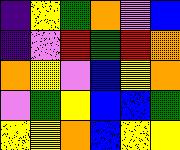[["indigo", "yellow", "green", "orange", "violet", "blue"], ["indigo", "violet", "red", "green", "red", "orange"], ["orange", "yellow", "violet", "blue", "yellow", "orange"], ["violet", "green", "yellow", "blue", "blue", "green"], ["yellow", "yellow", "orange", "blue", "yellow", "yellow"]]